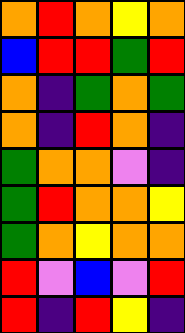[["orange", "red", "orange", "yellow", "orange"], ["blue", "red", "red", "green", "red"], ["orange", "indigo", "green", "orange", "green"], ["orange", "indigo", "red", "orange", "indigo"], ["green", "orange", "orange", "violet", "indigo"], ["green", "red", "orange", "orange", "yellow"], ["green", "orange", "yellow", "orange", "orange"], ["red", "violet", "blue", "violet", "red"], ["red", "indigo", "red", "yellow", "indigo"]]